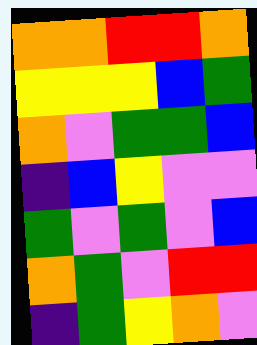[["orange", "orange", "red", "red", "orange"], ["yellow", "yellow", "yellow", "blue", "green"], ["orange", "violet", "green", "green", "blue"], ["indigo", "blue", "yellow", "violet", "violet"], ["green", "violet", "green", "violet", "blue"], ["orange", "green", "violet", "red", "red"], ["indigo", "green", "yellow", "orange", "violet"]]